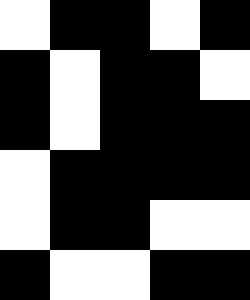[["white", "black", "black", "white", "black"], ["black", "white", "black", "black", "white"], ["black", "white", "black", "black", "black"], ["white", "black", "black", "black", "black"], ["white", "black", "black", "white", "white"], ["black", "white", "white", "black", "black"]]